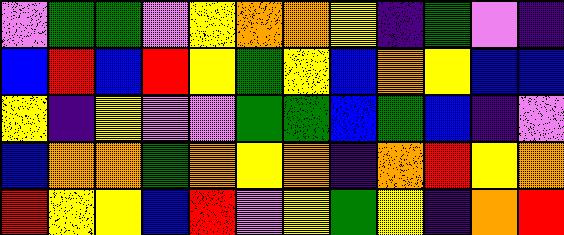[["violet", "green", "green", "violet", "yellow", "orange", "orange", "yellow", "indigo", "green", "violet", "indigo"], ["blue", "red", "blue", "red", "yellow", "green", "yellow", "blue", "orange", "yellow", "blue", "blue"], ["yellow", "indigo", "yellow", "violet", "violet", "green", "green", "blue", "green", "blue", "indigo", "violet"], ["blue", "orange", "orange", "green", "orange", "yellow", "orange", "indigo", "orange", "red", "yellow", "orange"], ["red", "yellow", "yellow", "blue", "red", "violet", "yellow", "green", "yellow", "indigo", "orange", "red"]]